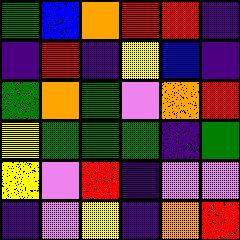[["green", "blue", "orange", "red", "red", "indigo"], ["indigo", "red", "indigo", "yellow", "blue", "indigo"], ["green", "orange", "green", "violet", "orange", "red"], ["yellow", "green", "green", "green", "indigo", "green"], ["yellow", "violet", "red", "indigo", "violet", "violet"], ["indigo", "violet", "yellow", "indigo", "orange", "red"]]